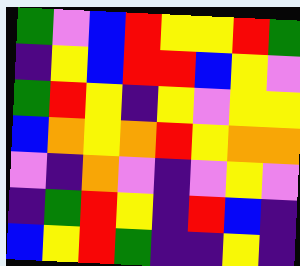[["green", "violet", "blue", "red", "yellow", "yellow", "red", "green"], ["indigo", "yellow", "blue", "red", "red", "blue", "yellow", "violet"], ["green", "red", "yellow", "indigo", "yellow", "violet", "yellow", "yellow"], ["blue", "orange", "yellow", "orange", "red", "yellow", "orange", "orange"], ["violet", "indigo", "orange", "violet", "indigo", "violet", "yellow", "violet"], ["indigo", "green", "red", "yellow", "indigo", "red", "blue", "indigo"], ["blue", "yellow", "red", "green", "indigo", "indigo", "yellow", "indigo"]]